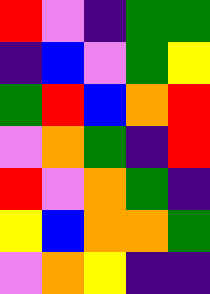[["red", "violet", "indigo", "green", "green"], ["indigo", "blue", "violet", "green", "yellow"], ["green", "red", "blue", "orange", "red"], ["violet", "orange", "green", "indigo", "red"], ["red", "violet", "orange", "green", "indigo"], ["yellow", "blue", "orange", "orange", "green"], ["violet", "orange", "yellow", "indigo", "indigo"]]